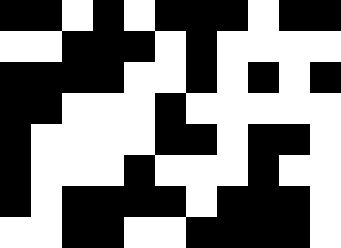[["black", "black", "white", "black", "white", "black", "black", "black", "white", "black", "black"], ["white", "white", "black", "black", "black", "white", "black", "white", "white", "white", "white"], ["black", "black", "black", "black", "white", "white", "black", "white", "black", "white", "black"], ["black", "black", "white", "white", "white", "black", "white", "white", "white", "white", "white"], ["black", "white", "white", "white", "white", "black", "black", "white", "black", "black", "white"], ["black", "white", "white", "white", "black", "white", "white", "white", "black", "white", "white"], ["black", "white", "black", "black", "black", "black", "white", "black", "black", "black", "white"], ["white", "white", "black", "black", "white", "white", "black", "black", "black", "black", "white"]]